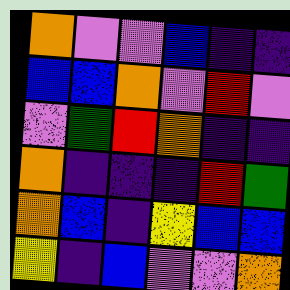[["orange", "violet", "violet", "blue", "indigo", "indigo"], ["blue", "blue", "orange", "violet", "red", "violet"], ["violet", "green", "red", "orange", "indigo", "indigo"], ["orange", "indigo", "indigo", "indigo", "red", "green"], ["orange", "blue", "indigo", "yellow", "blue", "blue"], ["yellow", "indigo", "blue", "violet", "violet", "orange"]]